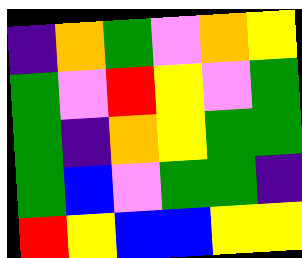[["indigo", "orange", "green", "violet", "orange", "yellow"], ["green", "violet", "red", "yellow", "violet", "green"], ["green", "indigo", "orange", "yellow", "green", "green"], ["green", "blue", "violet", "green", "green", "indigo"], ["red", "yellow", "blue", "blue", "yellow", "yellow"]]